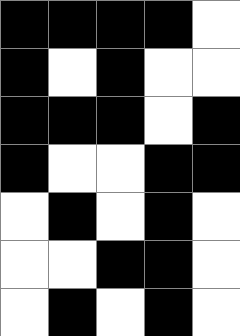[["black", "black", "black", "black", "white"], ["black", "white", "black", "white", "white"], ["black", "black", "black", "white", "black"], ["black", "white", "white", "black", "black"], ["white", "black", "white", "black", "white"], ["white", "white", "black", "black", "white"], ["white", "black", "white", "black", "white"]]